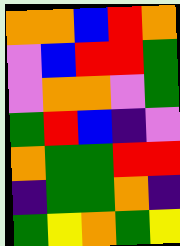[["orange", "orange", "blue", "red", "orange"], ["violet", "blue", "red", "red", "green"], ["violet", "orange", "orange", "violet", "green"], ["green", "red", "blue", "indigo", "violet"], ["orange", "green", "green", "red", "red"], ["indigo", "green", "green", "orange", "indigo"], ["green", "yellow", "orange", "green", "yellow"]]